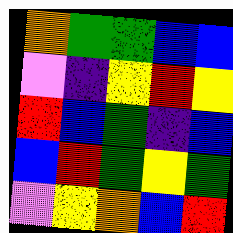[["orange", "green", "green", "blue", "blue"], ["violet", "indigo", "yellow", "red", "yellow"], ["red", "blue", "green", "indigo", "blue"], ["blue", "red", "green", "yellow", "green"], ["violet", "yellow", "orange", "blue", "red"]]